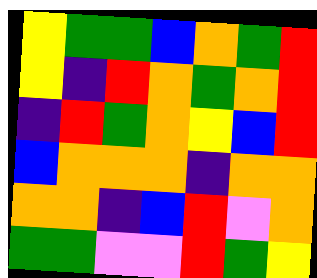[["yellow", "green", "green", "blue", "orange", "green", "red"], ["yellow", "indigo", "red", "orange", "green", "orange", "red"], ["indigo", "red", "green", "orange", "yellow", "blue", "red"], ["blue", "orange", "orange", "orange", "indigo", "orange", "orange"], ["orange", "orange", "indigo", "blue", "red", "violet", "orange"], ["green", "green", "violet", "violet", "red", "green", "yellow"]]